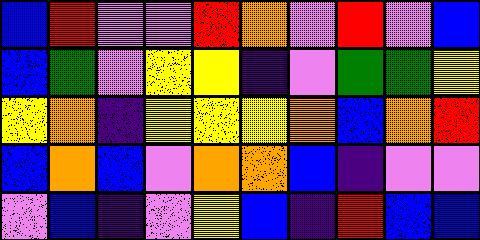[["blue", "red", "violet", "violet", "red", "orange", "violet", "red", "violet", "blue"], ["blue", "green", "violet", "yellow", "yellow", "indigo", "violet", "green", "green", "yellow"], ["yellow", "orange", "indigo", "yellow", "yellow", "yellow", "orange", "blue", "orange", "red"], ["blue", "orange", "blue", "violet", "orange", "orange", "blue", "indigo", "violet", "violet"], ["violet", "blue", "indigo", "violet", "yellow", "blue", "indigo", "red", "blue", "blue"]]